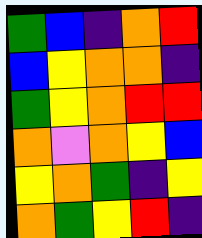[["green", "blue", "indigo", "orange", "red"], ["blue", "yellow", "orange", "orange", "indigo"], ["green", "yellow", "orange", "red", "red"], ["orange", "violet", "orange", "yellow", "blue"], ["yellow", "orange", "green", "indigo", "yellow"], ["orange", "green", "yellow", "red", "indigo"]]